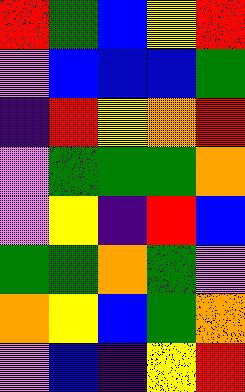[["red", "green", "blue", "yellow", "red"], ["violet", "blue", "blue", "blue", "green"], ["indigo", "red", "yellow", "orange", "red"], ["violet", "green", "green", "green", "orange"], ["violet", "yellow", "indigo", "red", "blue"], ["green", "green", "orange", "green", "violet"], ["orange", "yellow", "blue", "green", "orange"], ["violet", "blue", "indigo", "yellow", "red"]]